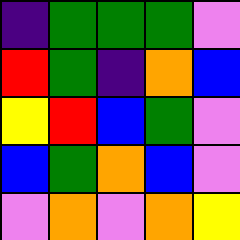[["indigo", "green", "green", "green", "violet"], ["red", "green", "indigo", "orange", "blue"], ["yellow", "red", "blue", "green", "violet"], ["blue", "green", "orange", "blue", "violet"], ["violet", "orange", "violet", "orange", "yellow"]]